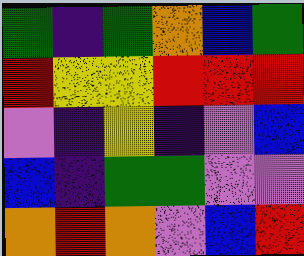[["green", "indigo", "green", "orange", "blue", "green"], ["red", "yellow", "yellow", "red", "red", "red"], ["violet", "indigo", "yellow", "indigo", "violet", "blue"], ["blue", "indigo", "green", "green", "violet", "violet"], ["orange", "red", "orange", "violet", "blue", "red"]]